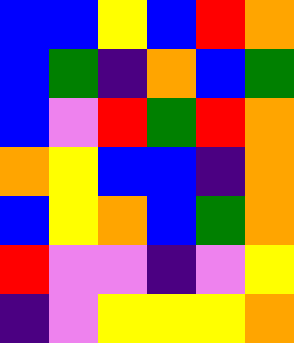[["blue", "blue", "yellow", "blue", "red", "orange"], ["blue", "green", "indigo", "orange", "blue", "green"], ["blue", "violet", "red", "green", "red", "orange"], ["orange", "yellow", "blue", "blue", "indigo", "orange"], ["blue", "yellow", "orange", "blue", "green", "orange"], ["red", "violet", "violet", "indigo", "violet", "yellow"], ["indigo", "violet", "yellow", "yellow", "yellow", "orange"]]